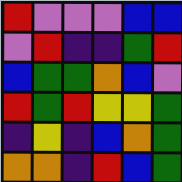[["red", "violet", "violet", "violet", "blue", "blue"], ["violet", "red", "indigo", "indigo", "green", "red"], ["blue", "green", "green", "orange", "blue", "violet"], ["red", "green", "red", "yellow", "yellow", "green"], ["indigo", "yellow", "indigo", "blue", "orange", "green"], ["orange", "orange", "indigo", "red", "blue", "green"]]